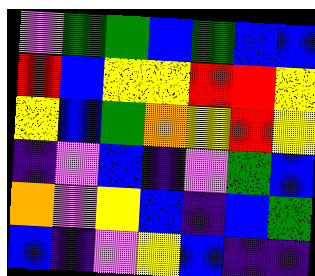[["violet", "green", "green", "blue", "green", "blue", "blue"], ["red", "blue", "yellow", "yellow", "red", "red", "yellow"], ["yellow", "blue", "green", "orange", "yellow", "red", "yellow"], ["indigo", "violet", "blue", "indigo", "violet", "green", "blue"], ["orange", "violet", "yellow", "blue", "indigo", "blue", "green"], ["blue", "indigo", "violet", "yellow", "blue", "indigo", "indigo"]]